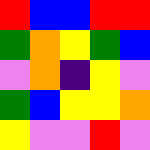[["red", "blue", "blue", "red", "red"], ["green", "orange", "yellow", "green", "blue"], ["violet", "orange", "indigo", "yellow", "violet"], ["green", "blue", "yellow", "yellow", "orange"], ["yellow", "violet", "violet", "red", "violet"]]